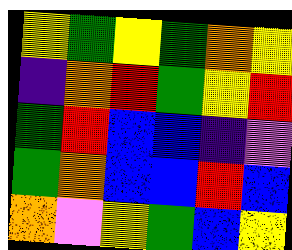[["yellow", "green", "yellow", "green", "orange", "yellow"], ["indigo", "orange", "red", "green", "yellow", "red"], ["green", "red", "blue", "blue", "indigo", "violet"], ["green", "orange", "blue", "blue", "red", "blue"], ["orange", "violet", "yellow", "green", "blue", "yellow"]]